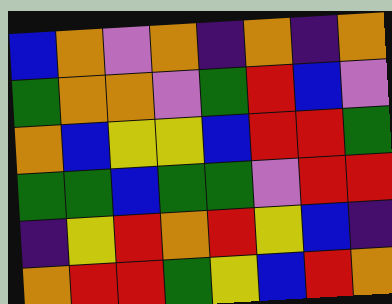[["blue", "orange", "violet", "orange", "indigo", "orange", "indigo", "orange"], ["green", "orange", "orange", "violet", "green", "red", "blue", "violet"], ["orange", "blue", "yellow", "yellow", "blue", "red", "red", "green"], ["green", "green", "blue", "green", "green", "violet", "red", "red"], ["indigo", "yellow", "red", "orange", "red", "yellow", "blue", "indigo"], ["orange", "red", "red", "green", "yellow", "blue", "red", "orange"]]